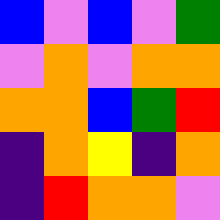[["blue", "violet", "blue", "violet", "green"], ["violet", "orange", "violet", "orange", "orange"], ["orange", "orange", "blue", "green", "red"], ["indigo", "orange", "yellow", "indigo", "orange"], ["indigo", "red", "orange", "orange", "violet"]]